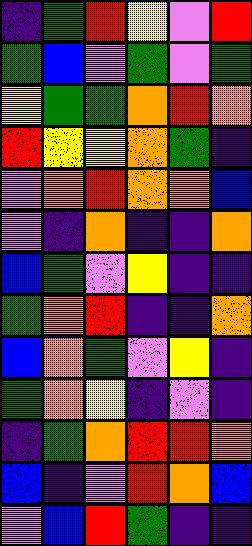[["indigo", "green", "red", "yellow", "violet", "red"], ["green", "blue", "violet", "green", "violet", "green"], ["yellow", "green", "green", "orange", "red", "orange"], ["red", "yellow", "yellow", "orange", "green", "indigo"], ["violet", "orange", "red", "orange", "orange", "blue"], ["violet", "indigo", "orange", "indigo", "indigo", "orange"], ["blue", "green", "violet", "yellow", "indigo", "indigo"], ["green", "orange", "red", "indigo", "indigo", "orange"], ["blue", "orange", "green", "violet", "yellow", "indigo"], ["green", "orange", "yellow", "indigo", "violet", "indigo"], ["indigo", "green", "orange", "red", "red", "orange"], ["blue", "indigo", "violet", "red", "orange", "blue"], ["violet", "blue", "red", "green", "indigo", "indigo"]]